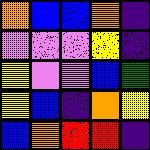[["orange", "blue", "blue", "orange", "indigo"], ["violet", "violet", "violet", "yellow", "indigo"], ["yellow", "violet", "violet", "blue", "green"], ["yellow", "blue", "indigo", "orange", "yellow"], ["blue", "orange", "red", "red", "indigo"]]